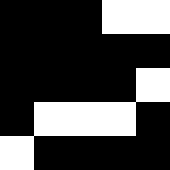[["black", "black", "black", "white", "white"], ["black", "black", "black", "black", "black"], ["black", "black", "black", "black", "white"], ["black", "white", "white", "white", "black"], ["white", "black", "black", "black", "black"]]